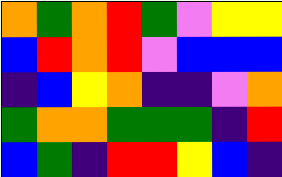[["orange", "green", "orange", "red", "green", "violet", "yellow", "yellow"], ["blue", "red", "orange", "red", "violet", "blue", "blue", "blue"], ["indigo", "blue", "yellow", "orange", "indigo", "indigo", "violet", "orange"], ["green", "orange", "orange", "green", "green", "green", "indigo", "red"], ["blue", "green", "indigo", "red", "red", "yellow", "blue", "indigo"]]